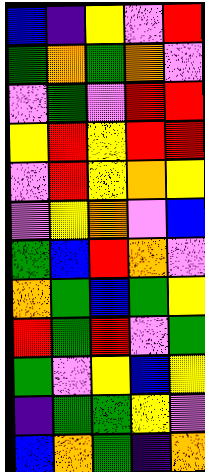[["blue", "indigo", "yellow", "violet", "red"], ["green", "orange", "green", "orange", "violet"], ["violet", "green", "violet", "red", "red"], ["yellow", "red", "yellow", "red", "red"], ["violet", "red", "yellow", "orange", "yellow"], ["violet", "yellow", "orange", "violet", "blue"], ["green", "blue", "red", "orange", "violet"], ["orange", "green", "blue", "green", "yellow"], ["red", "green", "red", "violet", "green"], ["green", "violet", "yellow", "blue", "yellow"], ["indigo", "green", "green", "yellow", "violet"], ["blue", "orange", "green", "indigo", "orange"]]